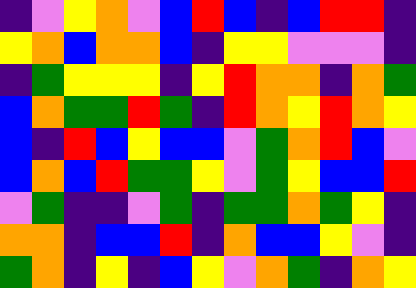[["indigo", "violet", "yellow", "orange", "violet", "blue", "red", "blue", "indigo", "blue", "red", "red", "indigo"], ["yellow", "orange", "blue", "orange", "orange", "blue", "indigo", "yellow", "yellow", "violet", "violet", "violet", "indigo"], ["indigo", "green", "yellow", "yellow", "yellow", "indigo", "yellow", "red", "orange", "orange", "indigo", "orange", "green"], ["blue", "orange", "green", "green", "red", "green", "indigo", "red", "orange", "yellow", "red", "orange", "yellow"], ["blue", "indigo", "red", "blue", "yellow", "blue", "blue", "violet", "green", "orange", "red", "blue", "violet"], ["blue", "orange", "blue", "red", "green", "green", "yellow", "violet", "green", "yellow", "blue", "blue", "red"], ["violet", "green", "indigo", "indigo", "violet", "green", "indigo", "green", "green", "orange", "green", "yellow", "indigo"], ["orange", "orange", "indigo", "blue", "blue", "red", "indigo", "orange", "blue", "blue", "yellow", "violet", "indigo"], ["green", "orange", "indigo", "yellow", "indigo", "blue", "yellow", "violet", "orange", "green", "indigo", "orange", "yellow"]]